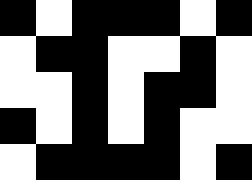[["black", "white", "black", "black", "black", "white", "black"], ["white", "black", "black", "white", "white", "black", "white"], ["white", "white", "black", "white", "black", "black", "white"], ["black", "white", "black", "white", "black", "white", "white"], ["white", "black", "black", "black", "black", "white", "black"]]